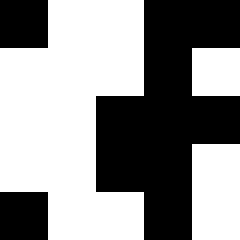[["black", "white", "white", "black", "black"], ["white", "white", "white", "black", "white"], ["white", "white", "black", "black", "black"], ["white", "white", "black", "black", "white"], ["black", "white", "white", "black", "white"]]